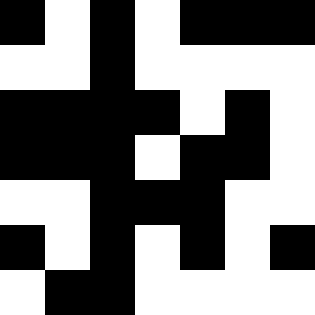[["black", "white", "black", "white", "black", "black", "black"], ["white", "white", "black", "white", "white", "white", "white"], ["black", "black", "black", "black", "white", "black", "white"], ["black", "black", "black", "white", "black", "black", "white"], ["white", "white", "black", "black", "black", "white", "white"], ["black", "white", "black", "white", "black", "white", "black"], ["white", "black", "black", "white", "white", "white", "white"]]